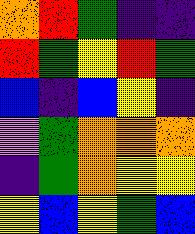[["orange", "red", "green", "indigo", "indigo"], ["red", "green", "yellow", "red", "green"], ["blue", "indigo", "blue", "yellow", "indigo"], ["violet", "green", "orange", "orange", "orange"], ["indigo", "green", "orange", "yellow", "yellow"], ["yellow", "blue", "yellow", "green", "blue"]]